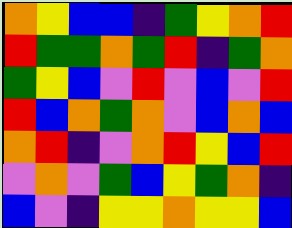[["orange", "yellow", "blue", "blue", "indigo", "green", "yellow", "orange", "red"], ["red", "green", "green", "orange", "green", "red", "indigo", "green", "orange"], ["green", "yellow", "blue", "violet", "red", "violet", "blue", "violet", "red"], ["red", "blue", "orange", "green", "orange", "violet", "blue", "orange", "blue"], ["orange", "red", "indigo", "violet", "orange", "red", "yellow", "blue", "red"], ["violet", "orange", "violet", "green", "blue", "yellow", "green", "orange", "indigo"], ["blue", "violet", "indigo", "yellow", "yellow", "orange", "yellow", "yellow", "blue"]]